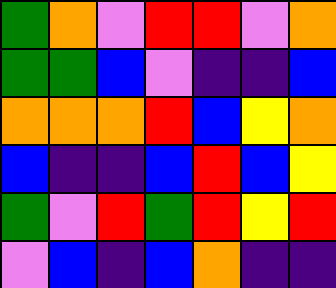[["green", "orange", "violet", "red", "red", "violet", "orange"], ["green", "green", "blue", "violet", "indigo", "indigo", "blue"], ["orange", "orange", "orange", "red", "blue", "yellow", "orange"], ["blue", "indigo", "indigo", "blue", "red", "blue", "yellow"], ["green", "violet", "red", "green", "red", "yellow", "red"], ["violet", "blue", "indigo", "blue", "orange", "indigo", "indigo"]]